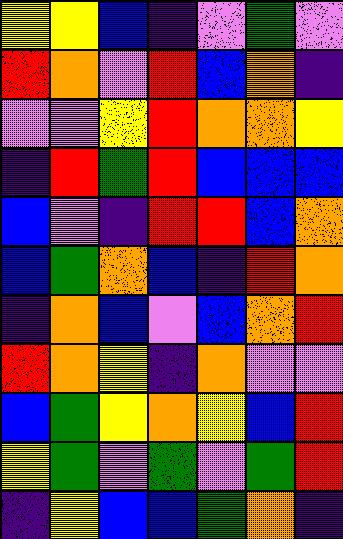[["yellow", "yellow", "blue", "indigo", "violet", "green", "violet"], ["red", "orange", "violet", "red", "blue", "orange", "indigo"], ["violet", "violet", "yellow", "red", "orange", "orange", "yellow"], ["indigo", "red", "green", "red", "blue", "blue", "blue"], ["blue", "violet", "indigo", "red", "red", "blue", "orange"], ["blue", "green", "orange", "blue", "indigo", "red", "orange"], ["indigo", "orange", "blue", "violet", "blue", "orange", "red"], ["red", "orange", "yellow", "indigo", "orange", "violet", "violet"], ["blue", "green", "yellow", "orange", "yellow", "blue", "red"], ["yellow", "green", "violet", "green", "violet", "green", "red"], ["indigo", "yellow", "blue", "blue", "green", "orange", "indigo"]]